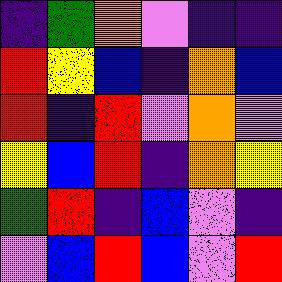[["indigo", "green", "orange", "violet", "indigo", "indigo"], ["red", "yellow", "blue", "indigo", "orange", "blue"], ["red", "indigo", "red", "violet", "orange", "violet"], ["yellow", "blue", "red", "indigo", "orange", "yellow"], ["green", "red", "indigo", "blue", "violet", "indigo"], ["violet", "blue", "red", "blue", "violet", "red"]]